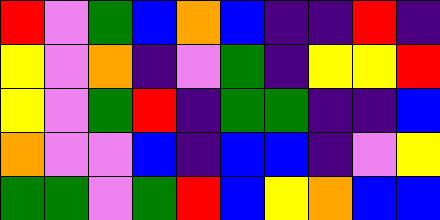[["red", "violet", "green", "blue", "orange", "blue", "indigo", "indigo", "red", "indigo"], ["yellow", "violet", "orange", "indigo", "violet", "green", "indigo", "yellow", "yellow", "red"], ["yellow", "violet", "green", "red", "indigo", "green", "green", "indigo", "indigo", "blue"], ["orange", "violet", "violet", "blue", "indigo", "blue", "blue", "indigo", "violet", "yellow"], ["green", "green", "violet", "green", "red", "blue", "yellow", "orange", "blue", "blue"]]